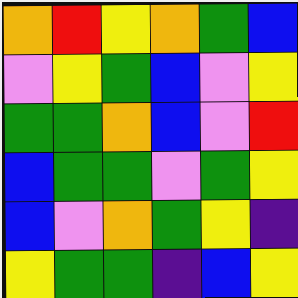[["orange", "red", "yellow", "orange", "green", "blue"], ["violet", "yellow", "green", "blue", "violet", "yellow"], ["green", "green", "orange", "blue", "violet", "red"], ["blue", "green", "green", "violet", "green", "yellow"], ["blue", "violet", "orange", "green", "yellow", "indigo"], ["yellow", "green", "green", "indigo", "blue", "yellow"]]